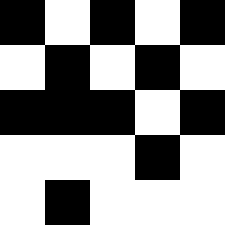[["black", "white", "black", "white", "black"], ["white", "black", "white", "black", "white"], ["black", "black", "black", "white", "black"], ["white", "white", "white", "black", "white"], ["white", "black", "white", "white", "white"]]